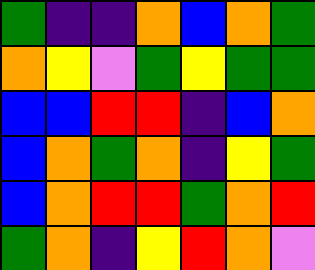[["green", "indigo", "indigo", "orange", "blue", "orange", "green"], ["orange", "yellow", "violet", "green", "yellow", "green", "green"], ["blue", "blue", "red", "red", "indigo", "blue", "orange"], ["blue", "orange", "green", "orange", "indigo", "yellow", "green"], ["blue", "orange", "red", "red", "green", "orange", "red"], ["green", "orange", "indigo", "yellow", "red", "orange", "violet"]]